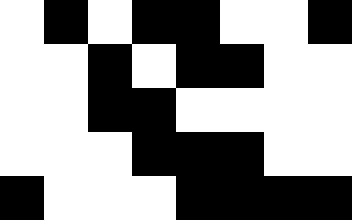[["white", "black", "white", "black", "black", "white", "white", "black"], ["white", "white", "black", "white", "black", "black", "white", "white"], ["white", "white", "black", "black", "white", "white", "white", "white"], ["white", "white", "white", "black", "black", "black", "white", "white"], ["black", "white", "white", "white", "black", "black", "black", "black"]]